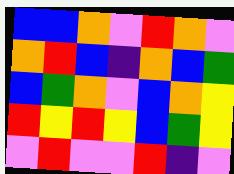[["blue", "blue", "orange", "violet", "red", "orange", "violet"], ["orange", "red", "blue", "indigo", "orange", "blue", "green"], ["blue", "green", "orange", "violet", "blue", "orange", "yellow"], ["red", "yellow", "red", "yellow", "blue", "green", "yellow"], ["violet", "red", "violet", "violet", "red", "indigo", "violet"]]